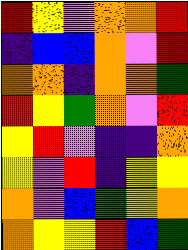[["red", "yellow", "violet", "orange", "orange", "red"], ["indigo", "blue", "blue", "orange", "violet", "red"], ["orange", "orange", "indigo", "orange", "orange", "green"], ["red", "yellow", "green", "orange", "violet", "red"], ["yellow", "red", "violet", "indigo", "indigo", "orange"], ["yellow", "violet", "red", "indigo", "yellow", "yellow"], ["orange", "violet", "blue", "green", "yellow", "orange"], ["orange", "yellow", "yellow", "red", "blue", "green"]]